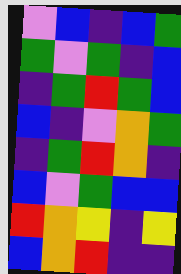[["violet", "blue", "indigo", "blue", "green"], ["green", "violet", "green", "indigo", "blue"], ["indigo", "green", "red", "green", "blue"], ["blue", "indigo", "violet", "orange", "green"], ["indigo", "green", "red", "orange", "indigo"], ["blue", "violet", "green", "blue", "blue"], ["red", "orange", "yellow", "indigo", "yellow"], ["blue", "orange", "red", "indigo", "indigo"]]